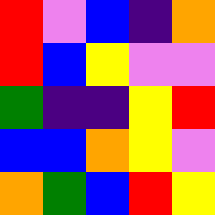[["red", "violet", "blue", "indigo", "orange"], ["red", "blue", "yellow", "violet", "violet"], ["green", "indigo", "indigo", "yellow", "red"], ["blue", "blue", "orange", "yellow", "violet"], ["orange", "green", "blue", "red", "yellow"]]